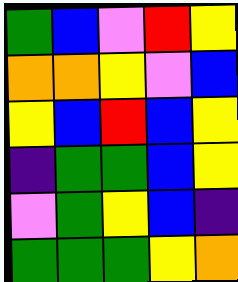[["green", "blue", "violet", "red", "yellow"], ["orange", "orange", "yellow", "violet", "blue"], ["yellow", "blue", "red", "blue", "yellow"], ["indigo", "green", "green", "blue", "yellow"], ["violet", "green", "yellow", "blue", "indigo"], ["green", "green", "green", "yellow", "orange"]]